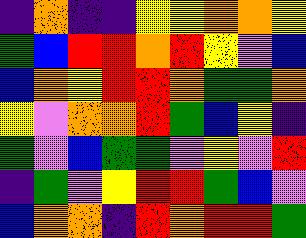[["indigo", "orange", "indigo", "indigo", "yellow", "yellow", "orange", "orange", "yellow"], ["green", "blue", "red", "red", "orange", "red", "yellow", "violet", "blue"], ["blue", "orange", "yellow", "red", "red", "orange", "green", "green", "orange"], ["yellow", "violet", "orange", "orange", "red", "green", "blue", "yellow", "indigo"], ["green", "violet", "blue", "green", "green", "violet", "yellow", "violet", "red"], ["indigo", "green", "violet", "yellow", "red", "red", "green", "blue", "violet"], ["blue", "orange", "orange", "indigo", "red", "orange", "red", "red", "green"]]